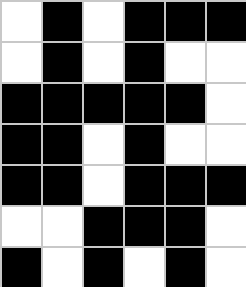[["white", "black", "white", "black", "black", "black"], ["white", "black", "white", "black", "white", "white"], ["black", "black", "black", "black", "black", "white"], ["black", "black", "white", "black", "white", "white"], ["black", "black", "white", "black", "black", "black"], ["white", "white", "black", "black", "black", "white"], ["black", "white", "black", "white", "black", "white"]]